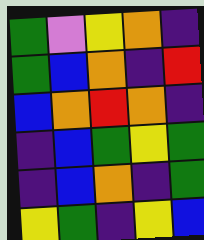[["green", "violet", "yellow", "orange", "indigo"], ["green", "blue", "orange", "indigo", "red"], ["blue", "orange", "red", "orange", "indigo"], ["indigo", "blue", "green", "yellow", "green"], ["indigo", "blue", "orange", "indigo", "green"], ["yellow", "green", "indigo", "yellow", "blue"]]